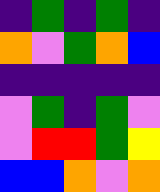[["indigo", "green", "indigo", "green", "indigo"], ["orange", "violet", "green", "orange", "blue"], ["indigo", "indigo", "indigo", "indigo", "indigo"], ["violet", "green", "indigo", "green", "violet"], ["violet", "red", "red", "green", "yellow"], ["blue", "blue", "orange", "violet", "orange"]]